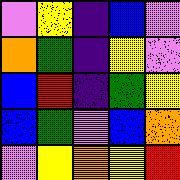[["violet", "yellow", "indigo", "blue", "violet"], ["orange", "green", "indigo", "yellow", "violet"], ["blue", "red", "indigo", "green", "yellow"], ["blue", "green", "violet", "blue", "orange"], ["violet", "yellow", "orange", "yellow", "red"]]